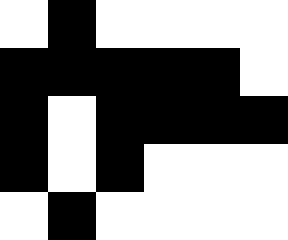[["white", "black", "white", "white", "white", "white"], ["black", "black", "black", "black", "black", "white"], ["black", "white", "black", "black", "black", "black"], ["black", "white", "black", "white", "white", "white"], ["white", "black", "white", "white", "white", "white"]]